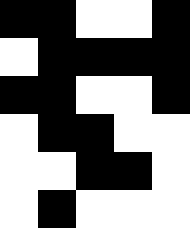[["black", "black", "white", "white", "black"], ["white", "black", "black", "black", "black"], ["black", "black", "white", "white", "black"], ["white", "black", "black", "white", "white"], ["white", "white", "black", "black", "white"], ["white", "black", "white", "white", "white"]]